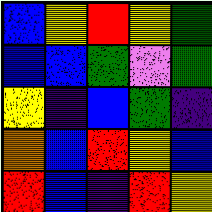[["blue", "yellow", "red", "yellow", "green"], ["blue", "blue", "green", "violet", "green"], ["yellow", "indigo", "blue", "green", "indigo"], ["orange", "blue", "red", "yellow", "blue"], ["red", "blue", "indigo", "red", "yellow"]]